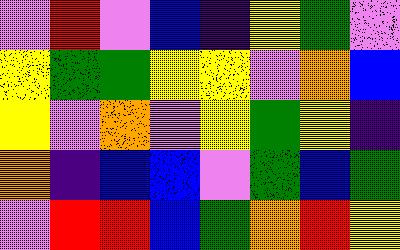[["violet", "red", "violet", "blue", "indigo", "yellow", "green", "violet"], ["yellow", "green", "green", "yellow", "yellow", "violet", "orange", "blue"], ["yellow", "violet", "orange", "violet", "yellow", "green", "yellow", "indigo"], ["orange", "indigo", "blue", "blue", "violet", "green", "blue", "green"], ["violet", "red", "red", "blue", "green", "orange", "red", "yellow"]]